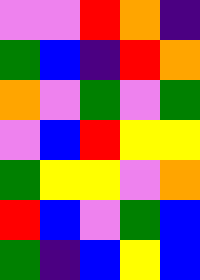[["violet", "violet", "red", "orange", "indigo"], ["green", "blue", "indigo", "red", "orange"], ["orange", "violet", "green", "violet", "green"], ["violet", "blue", "red", "yellow", "yellow"], ["green", "yellow", "yellow", "violet", "orange"], ["red", "blue", "violet", "green", "blue"], ["green", "indigo", "blue", "yellow", "blue"]]